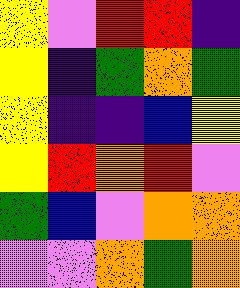[["yellow", "violet", "red", "red", "indigo"], ["yellow", "indigo", "green", "orange", "green"], ["yellow", "indigo", "indigo", "blue", "yellow"], ["yellow", "red", "orange", "red", "violet"], ["green", "blue", "violet", "orange", "orange"], ["violet", "violet", "orange", "green", "orange"]]